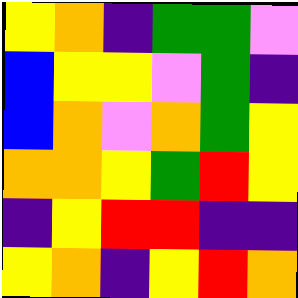[["yellow", "orange", "indigo", "green", "green", "violet"], ["blue", "yellow", "yellow", "violet", "green", "indigo"], ["blue", "orange", "violet", "orange", "green", "yellow"], ["orange", "orange", "yellow", "green", "red", "yellow"], ["indigo", "yellow", "red", "red", "indigo", "indigo"], ["yellow", "orange", "indigo", "yellow", "red", "orange"]]